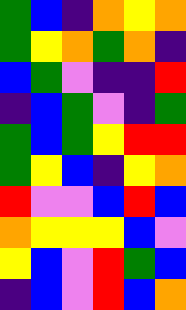[["green", "blue", "indigo", "orange", "yellow", "orange"], ["green", "yellow", "orange", "green", "orange", "indigo"], ["blue", "green", "violet", "indigo", "indigo", "red"], ["indigo", "blue", "green", "violet", "indigo", "green"], ["green", "blue", "green", "yellow", "red", "red"], ["green", "yellow", "blue", "indigo", "yellow", "orange"], ["red", "violet", "violet", "blue", "red", "blue"], ["orange", "yellow", "yellow", "yellow", "blue", "violet"], ["yellow", "blue", "violet", "red", "green", "blue"], ["indigo", "blue", "violet", "red", "blue", "orange"]]